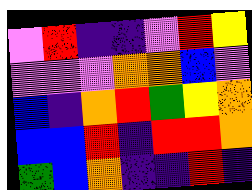[["violet", "red", "indigo", "indigo", "violet", "red", "yellow"], ["violet", "violet", "violet", "orange", "orange", "blue", "violet"], ["blue", "indigo", "orange", "red", "green", "yellow", "orange"], ["blue", "blue", "red", "indigo", "red", "red", "orange"], ["green", "blue", "orange", "indigo", "indigo", "red", "indigo"]]